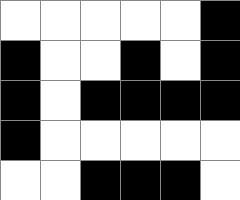[["white", "white", "white", "white", "white", "black"], ["black", "white", "white", "black", "white", "black"], ["black", "white", "black", "black", "black", "black"], ["black", "white", "white", "white", "white", "white"], ["white", "white", "black", "black", "black", "white"]]